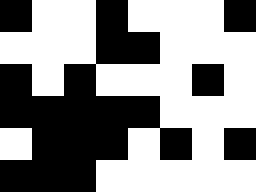[["black", "white", "white", "black", "white", "white", "white", "black"], ["white", "white", "white", "black", "black", "white", "white", "white"], ["black", "white", "black", "white", "white", "white", "black", "white"], ["black", "black", "black", "black", "black", "white", "white", "white"], ["white", "black", "black", "black", "white", "black", "white", "black"], ["black", "black", "black", "white", "white", "white", "white", "white"]]